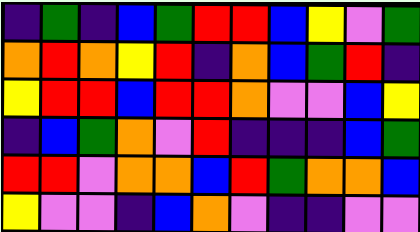[["indigo", "green", "indigo", "blue", "green", "red", "red", "blue", "yellow", "violet", "green"], ["orange", "red", "orange", "yellow", "red", "indigo", "orange", "blue", "green", "red", "indigo"], ["yellow", "red", "red", "blue", "red", "red", "orange", "violet", "violet", "blue", "yellow"], ["indigo", "blue", "green", "orange", "violet", "red", "indigo", "indigo", "indigo", "blue", "green"], ["red", "red", "violet", "orange", "orange", "blue", "red", "green", "orange", "orange", "blue"], ["yellow", "violet", "violet", "indigo", "blue", "orange", "violet", "indigo", "indigo", "violet", "violet"]]